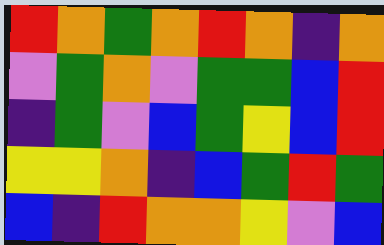[["red", "orange", "green", "orange", "red", "orange", "indigo", "orange"], ["violet", "green", "orange", "violet", "green", "green", "blue", "red"], ["indigo", "green", "violet", "blue", "green", "yellow", "blue", "red"], ["yellow", "yellow", "orange", "indigo", "blue", "green", "red", "green"], ["blue", "indigo", "red", "orange", "orange", "yellow", "violet", "blue"]]